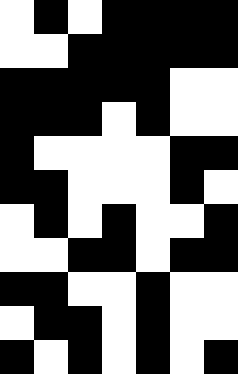[["white", "black", "white", "black", "black", "black", "black"], ["white", "white", "black", "black", "black", "black", "black"], ["black", "black", "black", "black", "black", "white", "white"], ["black", "black", "black", "white", "black", "white", "white"], ["black", "white", "white", "white", "white", "black", "black"], ["black", "black", "white", "white", "white", "black", "white"], ["white", "black", "white", "black", "white", "white", "black"], ["white", "white", "black", "black", "white", "black", "black"], ["black", "black", "white", "white", "black", "white", "white"], ["white", "black", "black", "white", "black", "white", "white"], ["black", "white", "black", "white", "black", "white", "black"]]